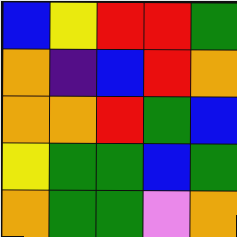[["blue", "yellow", "red", "red", "green"], ["orange", "indigo", "blue", "red", "orange"], ["orange", "orange", "red", "green", "blue"], ["yellow", "green", "green", "blue", "green"], ["orange", "green", "green", "violet", "orange"]]